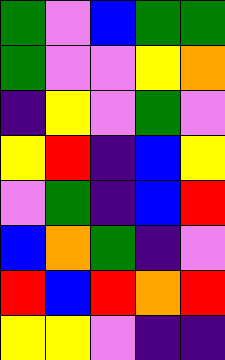[["green", "violet", "blue", "green", "green"], ["green", "violet", "violet", "yellow", "orange"], ["indigo", "yellow", "violet", "green", "violet"], ["yellow", "red", "indigo", "blue", "yellow"], ["violet", "green", "indigo", "blue", "red"], ["blue", "orange", "green", "indigo", "violet"], ["red", "blue", "red", "orange", "red"], ["yellow", "yellow", "violet", "indigo", "indigo"]]